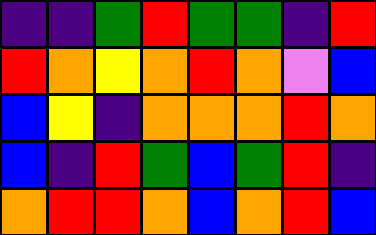[["indigo", "indigo", "green", "red", "green", "green", "indigo", "red"], ["red", "orange", "yellow", "orange", "red", "orange", "violet", "blue"], ["blue", "yellow", "indigo", "orange", "orange", "orange", "red", "orange"], ["blue", "indigo", "red", "green", "blue", "green", "red", "indigo"], ["orange", "red", "red", "orange", "blue", "orange", "red", "blue"]]